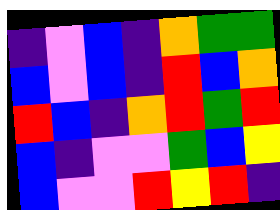[["indigo", "violet", "blue", "indigo", "orange", "green", "green"], ["blue", "violet", "blue", "indigo", "red", "blue", "orange"], ["red", "blue", "indigo", "orange", "red", "green", "red"], ["blue", "indigo", "violet", "violet", "green", "blue", "yellow"], ["blue", "violet", "violet", "red", "yellow", "red", "indigo"]]